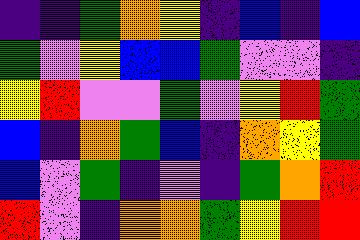[["indigo", "indigo", "green", "orange", "yellow", "indigo", "blue", "indigo", "blue"], ["green", "violet", "yellow", "blue", "blue", "green", "violet", "violet", "indigo"], ["yellow", "red", "violet", "violet", "green", "violet", "yellow", "red", "green"], ["blue", "indigo", "orange", "green", "blue", "indigo", "orange", "yellow", "green"], ["blue", "violet", "green", "indigo", "violet", "indigo", "green", "orange", "red"], ["red", "violet", "indigo", "orange", "orange", "green", "yellow", "red", "red"]]